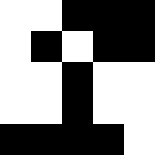[["white", "white", "black", "black", "black"], ["white", "black", "white", "black", "black"], ["white", "white", "black", "white", "white"], ["white", "white", "black", "white", "white"], ["black", "black", "black", "black", "white"]]